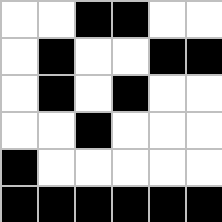[["white", "white", "black", "black", "white", "white"], ["white", "black", "white", "white", "black", "black"], ["white", "black", "white", "black", "white", "white"], ["white", "white", "black", "white", "white", "white"], ["black", "white", "white", "white", "white", "white"], ["black", "black", "black", "black", "black", "black"]]